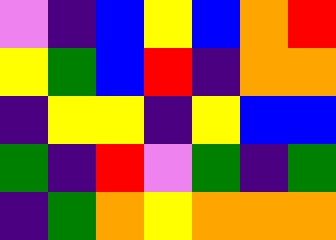[["violet", "indigo", "blue", "yellow", "blue", "orange", "red"], ["yellow", "green", "blue", "red", "indigo", "orange", "orange"], ["indigo", "yellow", "yellow", "indigo", "yellow", "blue", "blue"], ["green", "indigo", "red", "violet", "green", "indigo", "green"], ["indigo", "green", "orange", "yellow", "orange", "orange", "orange"]]